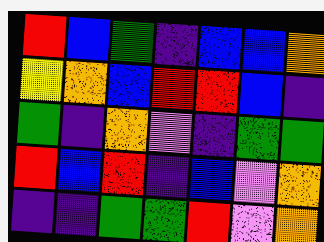[["red", "blue", "green", "indigo", "blue", "blue", "orange"], ["yellow", "orange", "blue", "red", "red", "blue", "indigo"], ["green", "indigo", "orange", "violet", "indigo", "green", "green"], ["red", "blue", "red", "indigo", "blue", "violet", "orange"], ["indigo", "indigo", "green", "green", "red", "violet", "orange"]]